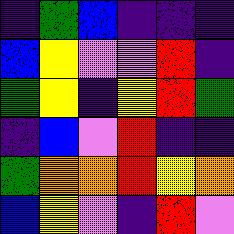[["indigo", "green", "blue", "indigo", "indigo", "indigo"], ["blue", "yellow", "violet", "violet", "red", "indigo"], ["green", "yellow", "indigo", "yellow", "red", "green"], ["indigo", "blue", "violet", "red", "indigo", "indigo"], ["green", "orange", "orange", "red", "yellow", "orange"], ["blue", "yellow", "violet", "indigo", "red", "violet"]]